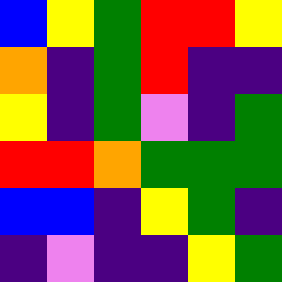[["blue", "yellow", "green", "red", "red", "yellow"], ["orange", "indigo", "green", "red", "indigo", "indigo"], ["yellow", "indigo", "green", "violet", "indigo", "green"], ["red", "red", "orange", "green", "green", "green"], ["blue", "blue", "indigo", "yellow", "green", "indigo"], ["indigo", "violet", "indigo", "indigo", "yellow", "green"]]